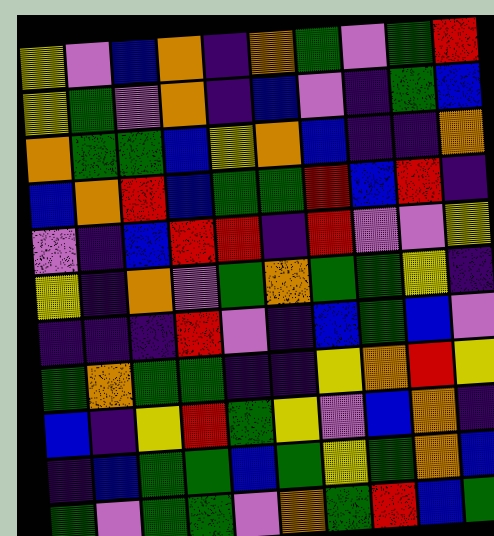[["yellow", "violet", "blue", "orange", "indigo", "orange", "green", "violet", "green", "red"], ["yellow", "green", "violet", "orange", "indigo", "blue", "violet", "indigo", "green", "blue"], ["orange", "green", "green", "blue", "yellow", "orange", "blue", "indigo", "indigo", "orange"], ["blue", "orange", "red", "blue", "green", "green", "red", "blue", "red", "indigo"], ["violet", "indigo", "blue", "red", "red", "indigo", "red", "violet", "violet", "yellow"], ["yellow", "indigo", "orange", "violet", "green", "orange", "green", "green", "yellow", "indigo"], ["indigo", "indigo", "indigo", "red", "violet", "indigo", "blue", "green", "blue", "violet"], ["green", "orange", "green", "green", "indigo", "indigo", "yellow", "orange", "red", "yellow"], ["blue", "indigo", "yellow", "red", "green", "yellow", "violet", "blue", "orange", "indigo"], ["indigo", "blue", "green", "green", "blue", "green", "yellow", "green", "orange", "blue"], ["green", "violet", "green", "green", "violet", "orange", "green", "red", "blue", "green"]]